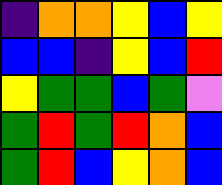[["indigo", "orange", "orange", "yellow", "blue", "yellow"], ["blue", "blue", "indigo", "yellow", "blue", "red"], ["yellow", "green", "green", "blue", "green", "violet"], ["green", "red", "green", "red", "orange", "blue"], ["green", "red", "blue", "yellow", "orange", "blue"]]